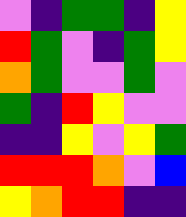[["violet", "indigo", "green", "green", "indigo", "yellow"], ["red", "green", "violet", "indigo", "green", "yellow"], ["orange", "green", "violet", "violet", "green", "violet"], ["green", "indigo", "red", "yellow", "violet", "violet"], ["indigo", "indigo", "yellow", "violet", "yellow", "green"], ["red", "red", "red", "orange", "violet", "blue"], ["yellow", "orange", "red", "red", "indigo", "indigo"]]